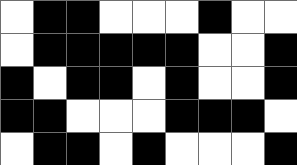[["white", "black", "black", "white", "white", "white", "black", "white", "white"], ["white", "black", "black", "black", "black", "black", "white", "white", "black"], ["black", "white", "black", "black", "white", "black", "white", "white", "black"], ["black", "black", "white", "white", "white", "black", "black", "black", "white"], ["white", "black", "black", "white", "black", "white", "white", "white", "black"]]